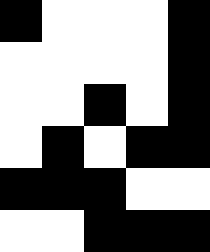[["black", "white", "white", "white", "black"], ["white", "white", "white", "white", "black"], ["white", "white", "black", "white", "black"], ["white", "black", "white", "black", "black"], ["black", "black", "black", "white", "white"], ["white", "white", "black", "black", "black"]]